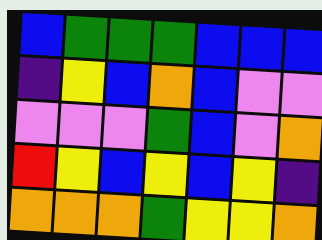[["blue", "green", "green", "green", "blue", "blue", "blue"], ["indigo", "yellow", "blue", "orange", "blue", "violet", "violet"], ["violet", "violet", "violet", "green", "blue", "violet", "orange"], ["red", "yellow", "blue", "yellow", "blue", "yellow", "indigo"], ["orange", "orange", "orange", "green", "yellow", "yellow", "orange"]]